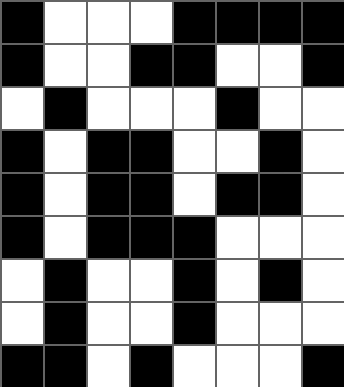[["black", "white", "white", "white", "black", "black", "black", "black"], ["black", "white", "white", "black", "black", "white", "white", "black"], ["white", "black", "white", "white", "white", "black", "white", "white"], ["black", "white", "black", "black", "white", "white", "black", "white"], ["black", "white", "black", "black", "white", "black", "black", "white"], ["black", "white", "black", "black", "black", "white", "white", "white"], ["white", "black", "white", "white", "black", "white", "black", "white"], ["white", "black", "white", "white", "black", "white", "white", "white"], ["black", "black", "white", "black", "white", "white", "white", "black"]]